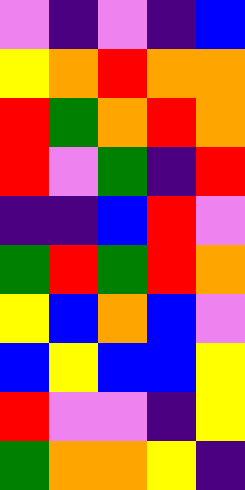[["violet", "indigo", "violet", "indigo", "blue"], ["yellow", "orange", "red", "orange", "orange"], ["red", "green", "orange", "red", "orange"], ["red", "violet", "green", "indigo", "red"], ["indigo", "indigo", "blue", "red", "violet"], ["green", "red", "green", "red", "orange"], ["yellow", "blue", "orange", "blue", "violet"], ["blue", "yellow", "blue", "blue", "yellow"], ["red", "violet", "violet", "indigo", "yellow"], ["green", "orange", "orange", "yellow", "indigo"]]